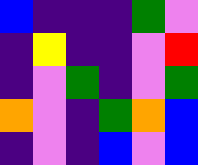[["blue", "indigo", "indigo", "indigo", "green", "violet"], ["indigo", "yellow", "indigo", "indigo", "violet", "red"], ["indigo", "violet", "green", "indigo", "violet", "green"], ["orange", "violet", "indigo", "green", "orange", "blue"], ["indigo", "violet", "indigo", "blue", "violet", "blue"]]